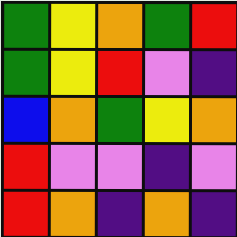[["green", "yellow", "orange", "green", "red"], ["green", "yellow", "red", "violet", "indigo"], ["blue", "orange", "green", "yellow", "orange"], ["red", "violet", "violet", "indigo", "violet"], ["red", "orange", "indigo", "orange", "indigo"]]